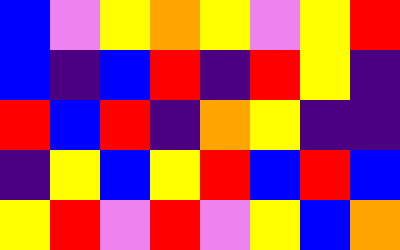[["blue", "violet", "yellow", "orange", "yellow", "violet", "yellow", "red"], ["blue", "indigo", "blue", "red", "indigo", "red", "yellow", "indigo"], ["red", "blue", "red", "indigo", "orange", "yellow", "indigo", "indigo"], ["indigo", "yellow", "blue", "yellow", "red", "blue", "red", "blue"], ["yellow", "red", "violet", "red", "violet", "yellow", "blue", "orange"]]